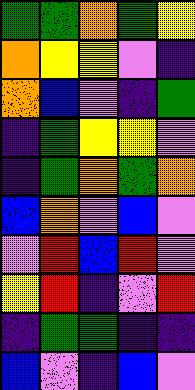[["green", "green", "orange", "green", "yellow"], ["orange", "yellow", "yellow", "violet", "indigo"], ["orange", "blue", "violet", "indigo", "green"], ["indigo", "green", "yellow", "yellow", "violet"], ["indigo", "green", "orange", "green", "orange"], ["blue", "orange", "violet", "blue", "violet"], ["violet", "red", "blue", "red", "violet"], ["yellow", "red", "indigo", "violet", "red"], ["indigo", "green", "green", "indigo", "indigo"], ["blue", "violet", "indigo", "blue", "violet"]]